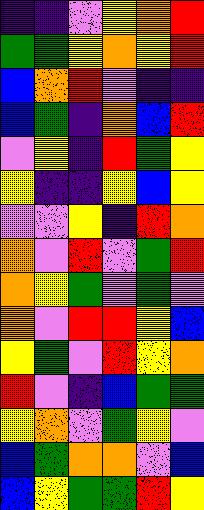[["indigo", "indigo", "violet", "yellow", "orange", "red"], ["green", "green", "yellow", "orange", "yellow", "red"], ["blue", "orange", "red", "violet", "indigo", "indigo"], ["blue", "green", "indigo", "orange", "blue", "red"], ["violet", "yellow", "indigo", "red", "green", "yellow"], ["yellow", "indigo", "indigo", "yellow", "blue", "yellow"], ["violet", "violet", "yellow", "indigo", "red", "orange"], ["orange", "violet", "red", "violet", "green", "red"], ["orange", "yellow", "green", "violet", "green", "violet"], ["orange", "violet", "red", "red", "yellow", "blue"], ["yellow", "green", "violet", "red", "yellow", "orange"], ["red", "violet", "indigo", "blue", "green", "green"], ["yellow", "orange", "violet", "green", "yellow", "violet"], ["blue", "green", "orange", "orange", "violet", "blue"], ["blue", "yellow", "green", "green", "red", "yellow"]]